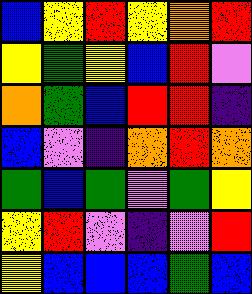[["blue", "yellow", "red", "yellow", "orange", "red"], ["yellow", "green", "yellow", "blue", "red", "violet"], ["orange", "green", "blue", "red", "red", "indigo"], ["blue", "violet", "indigo", "orange", "red", "orange"], ["green", "blue", "green", "violet", "green", "yellow"], ["yellow", "red", "violet", "indigo", "violet", "red"], ["yellow", "blue", "blue", "blue", "green", "blue"]]